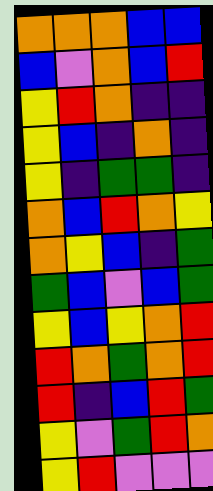[["orange", "orange", "orange", "blue", "blue"], ["blue", "violet", "orange", "blue", "red"], ["yellow", "red", "orange", "indigo", "indigo"], ["yellow", "blue", "indigo", "orange", "indigo"], ["yellow", "indigo", "green", "green", "indigo"], ["orange", "blue", "red", "orange", "yellow"], ["orange", "yellow", "blue", "indigo", "green"], ["green", "blue", "violet", "blue", "green"], ["yellow", "blue", "yellow", "orange", "red"], ["red", "orange", "green", "orange", "red"], ["red", "indigo", "blue", "red", "green"], ["yellow", "violet", "green", "red", "orange"], ["yellow", "red", "violet", "violet", "violet"]]